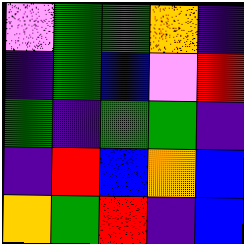[["violet", "green", "green", "orange", "indigo"], ["indigo", "green", "blue", "violet", "red"], ["green", "indigo", "green", "green", "indigo"], ["indigo", "red", "blue", "orange", "blue"], ["orange", "green", "red", "indigo", "blue"]]